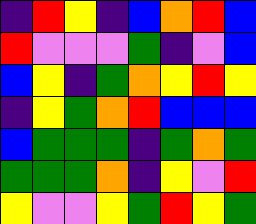[["indigo", "red", "yellow", "indigo", "blue", "orange", "red", "blue"], ["red", "violet", "violet", "violet", "green", "indigo", "violet", "blue"], ["blue", "yellow", "indigo", "green", "orange", "yellow", "red", "yellow"], ["indigo", "yellow", "green", "orange", "red", "blue", "blue", "blue"], ["blue", "green", "green", "green", "indigo", "green", "orange", "green"], ["green", "green", "green", "orange", "indigo", "yellow", "violet", "red"], ["yellow", "violet", "violet", "yellow", "green", "red", "yellow", "green"]]